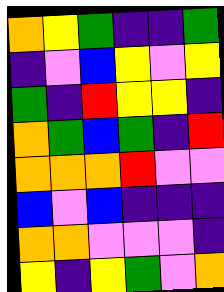[["orange", "yellow", "green", "indigo", "indigo", "green"], ["indigo", "violet", "blue", "yellow", "violet", "yellow"], ["green", "indigo", "red", "yellow", "yellow", "indigo"], ["orange", "green", "blue", "green", "indigo", "red"], ["orange", "orange", "orange", "red", "violet", "violet"], ["blue", "violet", "blue", "indigo", "indigo", "indigo"], ["orange", "orange", "violet", "violet", "violet", "indigo"], ["yellow", "indigo", "yellow", "green", "violet", "orange"]]